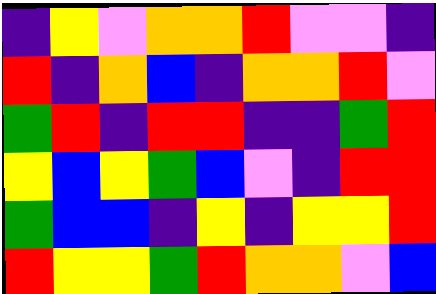[["indigo", "yellow", "violet", "orange", "orange", "red", "violet", "violet", "indigo"], ["red", "indigo", "orange", "blue", "indigo", "orange", "orange", "red", "violet"], ["green", "red", "indigo", "red", "red", "indigo", "indigo", "green", "red"], ["yellow", "blue", "yellow", "green", "blue", "violet", "indigo", "red", "red"], ["green", "blue", "blue", "indigo", "yellow", "indigo", "yellow", "yellow", "red"], ["red", "yellow", "yellow", "green", "red", "orange", "orange", "violet", "blue"]]